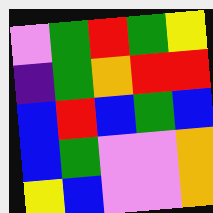[["violet", "green", "red", "green", "yellow"], ["indigo", "green", "orange", "red", "red"], ["blue", "red", "blue", "green", "blue"], ["blue", "green", "violet", "violet", "orange"], ["yellow", "blue", "violet", "violet", "orange"]]